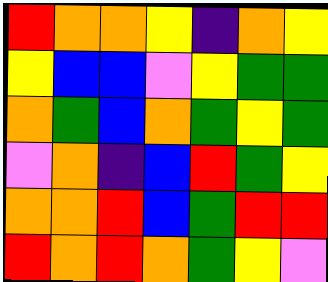[["red", "orange", "orange", "yellow", "indigo", "orange", "yellow"], ["yellow", "blue", "blue", "violet", "yellow", "green", "green"], ["orange", "green", "blue", "orange", "green", "yellow", "green"], ["violet", "orange", "indigo", "blue", "red", "green", "yellow"], ["orange", "orange", "red", "blue", "green", "red", "red"], ["red", "orange", "red", "orange", "green", "yellow", "violet"]]